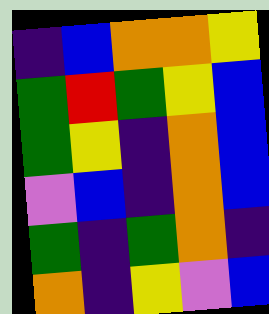[["indigo", "blue", "orange", "orange", "yellow"], ["green", "red", "green", "yellow", "blue"], ["green", "yellow", "indigo", "orange", "blue"], ["violet", "blue", "indigo", "orange", "blue"], ["green", "indigo", "green", "orange", "indigo"], ["orange", "indigo", "yellow", "violet", "blue"]]